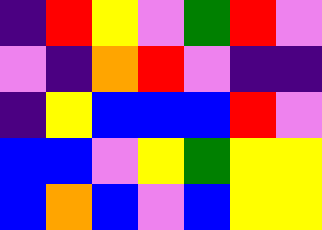[["indigo", "red", "yellow", "violet", "green", "red", "violet"], ["violet", "indigo", "orange", "red", "violet", "indigo", "indigo"], ["indigo", "yellow", "blue", "blue", "blue", "red", "violet"], ["blue", "blue", "violet", "yellow", "green", "yellow", "yellow"], ["blue", "orange", "blue", "violet", "blue", "yellow", "yellow"]]